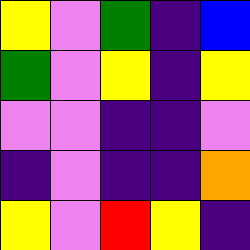[["yellow", "violet", "green", "indigo", "blue"], ["green", "violet", "yellow", "indigo", "yellow"], ["violet", "violet", "indigo", "indigo", "violet"], ["indigo", "violet", "indigo", "indigo", "orange"], ["yellow", "violet", "red", "yellow", "indigo"]]